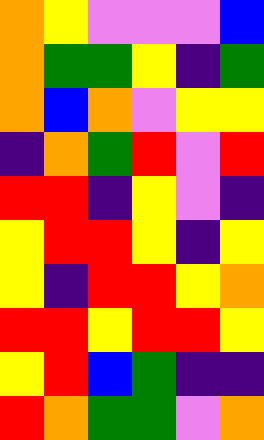[["orange", "yellow", "violet", "violet", "violet", "blue"], ["orange", "green", "green", "yellow", "indigo", "green"], ["orange", "blue", "orange", "violet", "yellow", "yellow"], ["indigo", "orange", "green", "red", "violet", "red"], ["red", "red", "indigo", "yellow", "violet", "indigo"], ["yellow", "red", "red", "yellow", "indigo", "yellow"], ["yellow", "indigo", "red", "red", "yellow", "orange"], ["red", "red", "yellow", "red", "red", "yellow"], ["yellow", "red", "blue", "green", "indigo", "indigo"], ["red", "orange", "green", "green", "violet", "orange"]]